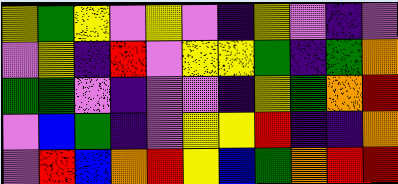[["yellow", "green", "yellow", "violet", "yellow", "violet", "indigo", "yellow", "violet", "indigo", "violet"], ["violet", "yellow", "indigo", "red", "violet", "yellow", "yellow", "green", "indigo", "green", "orange"], ["green", "green", "violet", "indigo", "violet", "violet", "indigo", "yellow", "green", "orange", "red"], ["violet", "blue", "green", "indigo", "violet", "yellow", "yellow", "red", "indigo", "indigo", "orange"], ["violet", "red", "blue", "orange", "red", "yellow", "blue", "green", "orange", "red", "red"]]